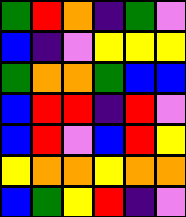[["green", "red", "orange", "indigo", "green", "violet"], ["blue", "indigo", "violet", "yellow", "yellow", "yellow"], ["green", "orange", "orange", "green", "blue", "blue"], ["blue", "red", "red", "indigo", "red", "violet"], ["blue", "red", "violet", "blue", "red", "yellow"], ["yellow", "orange", "orange", "yellow", "orange", "orange"], ["blue", "green", "yellow", "red", "indigo", "violet"]]